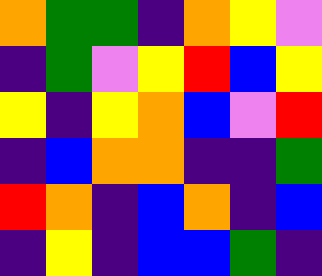[["orange", "green", "green", "indigo", "orange", "yellow", "violet"], ["indigo", "green", "violet", "yellow", "red", "blue", "yellow"], ["yellow", "indigo", "yellow", "orange", "blue", "violet", "red"], ["indigo", "blue", "orange", "orange", "indigo", "indigo", "green"], ["red", "orange", "indigo", "blue", "orange", "indigo", "blue"], ["indigo", "yellow", "indigo", "blue", "blue", "green", "indigo"]]